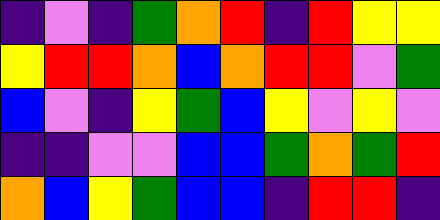[["indigo", "violet", "indigo", "green", "orange", "red", "indigo", "red", "yellow", "yellow"], ["yellow", "red", "red", "orange", "blue", "orange", "red", "red", "violet", "green"], ["blue", "violet", "indigo", "yellow", "green", "blue", "yellow", "violet", "yellow", "violet"], ["indigo", "indigo", "violet", "violet", "blue", "blue", "green", "orange", "green", "red"], ["orange", "blue", "yellow", "green", "blue", "blue", "indigo", "red", "red", "indigo"]]